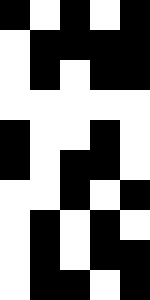[["black", "white", "black", "white", "black"], ["white", "black", "black", "black", "black"], ["white", "black", "white", "black", "black"], ["white", "white", "white", "white", "white"], ["black", "white", "white", "black", "white"], ["black", "white", "black", "black", "white"], ["white", "white", "black", "white", "black"], ["white", "black", "white", "black", "white"], ["white", "black", "white", "black", "black"], ["white", "black", "black", "white", "black"]]